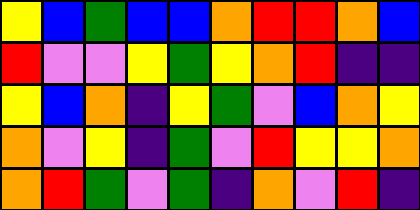[["yellow", "blue", "green", "blue", "blue", "orange", "red", "red", "orange", "blue"], ["red", "violet", "violet", "yellow", "green", "yellow", "orange", "red", "indigo", "indigo"], ["yellow", "blue", "orange", "indigo", "yellow", "green", "violet", "blue", "orange", "yellow"], ["orange", "violet", "yellow", "indigo", "green", "violet", "red", "yellow", "yellow", "orange"], ["orange", "red", "green", "violet", "green", "indigo", "orange", "violet", "red", "indigo"]]